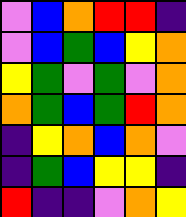[["violet", "blue", "orange", "red", "red", "indigo"], ["violet", "blue", "green", "blue", "yellow", "orange"], ["yellow", "green", "violet", "green", "violet", "orange"], ["orange", "green", "blue", "green", "red", "orange"], ["indigo", "yellow", "orange", "blue", "orange", "violet"], ["indigo", "green", "blue", "yellow", "yellow", "indigo"], ["red", "indigo", "indigo", "violet", "orange", "yellow"]]